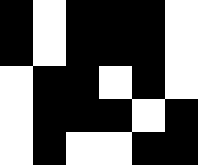[["black", "white", "black", "black", "black", "white"], ["black", "white", "black", "black", "black", "white"], ["white", "black", "black", "white", "black", "white"], ["white", "black", "black", "black", "white", "black"], ["white", "black", "white", "white", "black", "black"]]